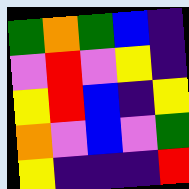[["green", "orange", "green", "blue", "indigo"], ["violet", "red", "violet", "yellow", "indigo"], ["yellow", "red", "blue", "indigo", "yellow"], ["orange", "violet", "blue", "violet", "green"], ["yellow", "indigo", "indigo", "indigo", "red"]]